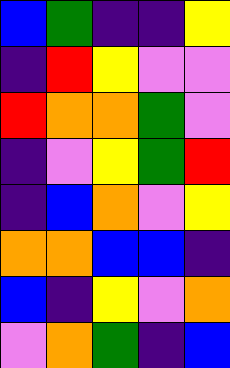[["blue", "green", "indigo", "indigo", "yellow"], ["indigo", "red", "yellow", "violet", "violet"], ["red", "orange", "orange", "green", "violet"], ["indigo", "violet", "yellow", "green", "red"], ["indigo", "blue", "orange", "violet", "yellow"], ["orange", "orange", "blue", "blue", "indigo"], ["blue", "indigo", "yellow", "violet", "orange"], ["violet", "orange", "green", "indigo", "blue"]]